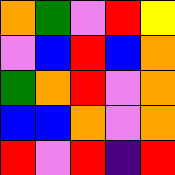[["orange", "green", "violet", "red", "yellow"], ["violet", "blue", "red", "blue", "orange"], ["green", "orange", "red", "violet", "orange"], ["blue", "blue", "orange", "violet", "orange"], ["red", "violet", "red", "indigo", "red"]]